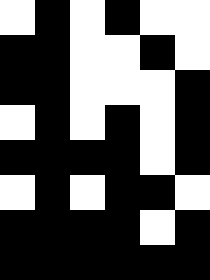[["white", "black", "white", "black", "white", "white"], ["black", "black", "white", "white", "black", "white"], ["black", "black", "white", "white", "white", "black"], ["white", "black", "white", "black", "white", "black"], ["black", "black", "black", "black", "white", "black"], ["white", "black", "white", "black", "black", "white"], ["black", "black", "black", "black", "white", "black"], ["black", "black", "black", "black", "black", "black"]]